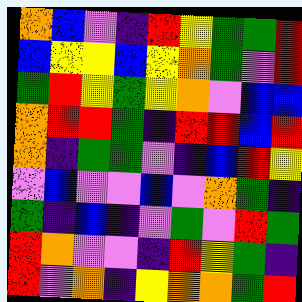[["orange", "blue", "violet", "indigo", "red", "yellow", "green", "green", "red"], ["blue", "yellow", "yellow", "blue", "yellow", "orange", "green", "violet", "red"], ["green", "red", "yellow", "green", "yellow", "orange", "violet", "blue", "blue"], ["orange", "red", "red", "green", "indigo", "red", "red", "blue", "red"], ["orange", "indigo", "green", "green", "violet", "indigo", "blue", "red", "yellow"], ["violet", "blue", "violet", "violet", "blue", "violet", "orange", "green", "indigo"], ["green", "indigo", "blue", "indigo", "violet", "green", "violet", "red", "green"], ["red", "orange", "violet", "violet", "indigo", "red", "yellow", "green", "indigo"], ["red", "violet", "orange", "indigo", "yellow", "orange", "orange", "green", "red"]]